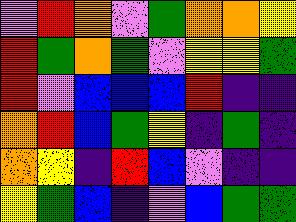[["violet", "red", "orange", "violet", "green", "orange", "orange", "yellow"], ["red", "green", "orange", "green", "violet", "yellow", "yellow", "green"], ["red", "violet", "blue", "blue", "blue", "red", "indigo", "indigo"], ["orange", "red", "blue", "green", "yellow", "indigo", "green", "indigo"], ["orange", "yellow", "indigo", "red", "blue", "violet", "indigo", "indigo"], ["yellow", "green", "blue", "indigo", "violet", "blue", "green", "green"]]